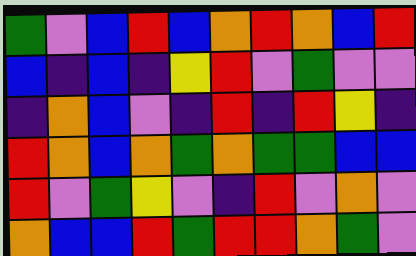[["green", "violet", "blue", "red", "blue", "orange", "red", "orange", "blue", "red"], ["blue", "indigo", "blue", "indigo", "yellow", "red", "violet", "green", "violet", "violet"], ["indigo", "orange", "blue", "violet", "indigo", "red", "indigo", "red", "yellow", "indigo"], ["red", "orange", "blue", "orange", "green", "orange", "green", "green", "blue", "blue"], ["red", "violet", "green", "yellow", "violet", "indigo", "red", "violet", "orange", "violet"], ["orange", "blue", "blue", "red", "green", "red", "red", "orange", "green", "violet"]]